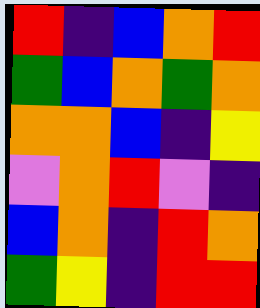[["red", "indigo", "blue", "orange", "red"], ["green", "blue", "orange", "green", "orange"], ["orange", "orange", "blue", "indigo", "yellow"], ["violet", "orange", "red", "violet", "indigo"], ["blue", "orange", "indigo", "red", "orange"], ["green", "yellow", "indigo", "red", "red"]]